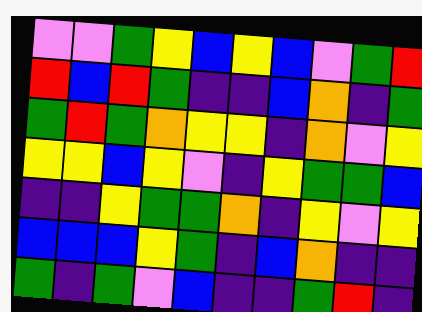[["violet", "violet", "green", "yellow", "blue", "yellow", "blue", "violet", "green", "red"], ["red", "blue", "red", "green", "indigo", "indigo", "blue", "orange", "indigo", "green"], ["green", "red", "green", "orange", "yellow", "yellow", "indigo", "orange", "violet", "yellow"], ["yellow", "yellow", "blue", "yellow", "violet", "indigo", "yellow", "green", "green", "blue"], ["indigo", "indigo", "yellow", "green", "green", "orange", "indigo", "yellow", "violet", "yellow"], ["blue", "blue", "blue", "yellow", "green", "indigo", "blue", "orange", "indigo", "indigo"], ["green", "indigo", "green", "violet", "blue", "indigo", "indigo", "green", "red", "indigo"]]